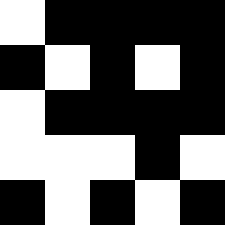[["white", "black", "black", "black", "black"], ["black", "white", "black", "white", "black"], ["white", "black", "black", "black", "black"], ["white", "white", "white", "black", "white"], ["black", "white", "black", "white", "black"]]